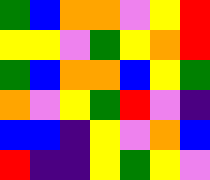[["green", "blue", "orange", "orange", "violet", "yellow", "red"], ["yellow", "yellow", "violet", "green", "yellow", "orange", "red"], ["green", "blue", "orange", "orange", "blue", "yellow", "green"], ["orange", "violet", "yellow", "green", "red", "violet", "indigo"], ["blue", "blue", "indigo", "yellow", "violet", "orange", "blue"], ["red", "indigo", "indigo", "yellow", "green", "yellow", "violet"]]